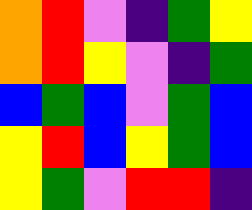[["orange", "red", "violet", "indigo", "green", "yellow"], ["orange", "red", "yellow", "violet", "indigo", "green"], ["blue", "green", "blue", "violet", "green", "blue"], ["yellow", "red", "blue", "yellow", "green", "blue"], ["yellow", "green", "violet", "red", "red", "indigo"]]